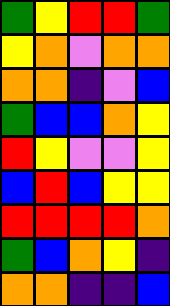[["green", "yellow", "red", "red", "green"], ["yellow", "orange", "violet", "orange", "orange"], ["orange", "orange", "indigo", "violet", "blue"], ["green", "blue", "blue", "orange", "yellow"], ["red", "yellow", "violet", "violet", "yellow"], ["blue", "red", "blue", "yellow", "yellow"], ["red", "red", "red", "red", "orange"], ["green", "blue", "orange", "yellow", "indigo"], ["orange", "orange", "indigo", "indigo", "blue"]]